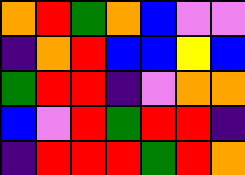[["orange", "red", "green", "orange", "blue", "violet", "violet"], ["indigo", "orange", "red", "blue", "blue", "yellow", "blue"], ["green", "red", "red", "indigo", "violet", "orange", "orange"], ["blue", "violet", "red", "green", "red", "red", "indigo"], ["indigo", "red", "red", "red", "green", "red", "orange"]]